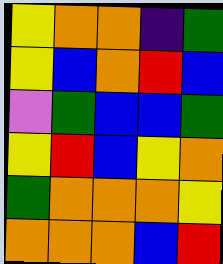[["yellow", "orange", "orange", "indigo", "green"], ["yellow", "blue", "orange", "red", "blue"], ["violet", "green", "blue", "blue", "green"], ["yellow", "red", "blue", "yellow", "orange"], ["green", "orange", "orange", "orange", "yellow"], ["orange", "orange", "orange", "blue", "red"]]